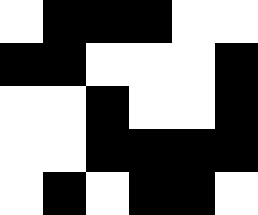[["white", "black", "black", "black", "white", "white"], ["black", "black", "white", "white", "white", "black"], ["white", "white", "black", "white", "white", "black"], ["white", "white", "black", "black", "black", "black"], ["white", "black", "white", "black", "black", "white"]]